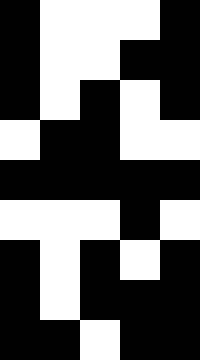[["black", "white", "white", "white", "black"], ["black", "white", "white", "black", "black"], ["black", "white", "black", "white", "black"], ["white", "black", "black", "white", "white"], ["black", "black", "black", "black", "black"], ["white", "white", "white", "black", "white"], ["black", "white", "black", "white", "black"], ["black", "white", "black", "black", "black"], ["black", "black", "white", "black", "black"]]